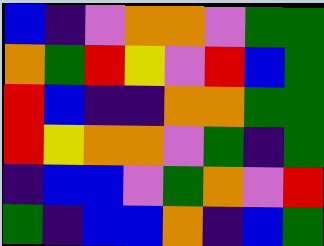[["blue", "indigo", "violet", "orange", "orange", "violet", "green", "green"], ["orange", "green", "red", "yellow", "violet", "red", "blue", "green"], ["red", "blue", "indigo", "indigo", "orange", "orange", "green", "green"], ["red", "yellow", "orange", "orange", "violet", "green", "indigo", "green"], ["indigo", "blue", "blue", "violet", "green", "orange", "violet", "red"], ["green", "indigo", "blue", "blue", "orange", "indigo", "blue", "green"]]